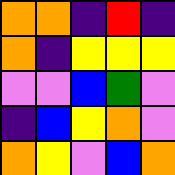[["orange", "orange", "indigo", "red", "indigo"], ["orange", "indigo", "yellow", "yellow", "yellow"], ["violet", "violet", "blue", "green", "violet"], ["indigo", "blue", "yellow", "orange", "violet"], ["orange", "yellow", "violet", "blue", "orange"]]